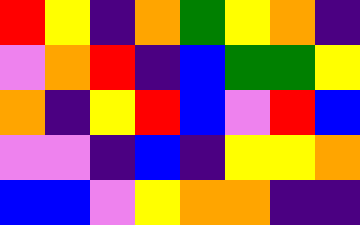[["red", "yellow", "indigo", "orange", "green", "yellow", "orange", "indigo"], ["violet", "orange", "red", "indigo", "blue", "green", "green", "yellow"], ["orange", "indigo", "yellow", "red", "blue", "violet", "red", "blue"], ["violet", "violet", "indigo", "blue", "indigo", "yellow", "yellow", "orange"], ["blue", "blue", "violet", "yellow", "orange", "orange", "indigo", "indigo"]]